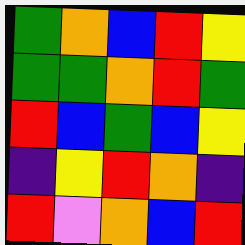[["green", "orange", "blue", "red", "yellow"], ["green", "green", "orange", "red", "green"], ["red", "blue", "green", "blue", "yellow"], ["indigo", "yellow", "red", "orange", "indigo"], ["red", "violet", "orange", "blue", "red"]]